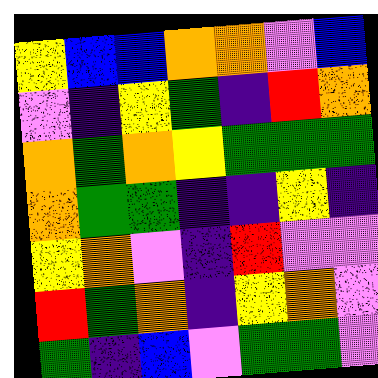[["yellow", "blue", "blue", "orange", "orange", "violet", "blue"], ["violet", "indigo", "yellow", "green", "indigo", "red", "orange"], ["orange", "green", "orange", "yellow", "green", "green", "green"], ["orange", "green", "green", "indigo", "indigo", "yellow", "indigo"], ["yellow", "orange", "violet", "indigo", "red", "violet", "violet"], ["red", "green", "orange", "indigo", "yellow", "orange", "violet"], ["green", "indigo", "blue", "violet", "green", "green", "violet"]]